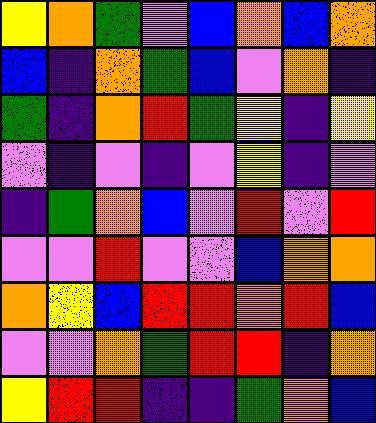[["yellow", "orange", "green", "violet", "blue", "orange", "blue", "orange"], ["blue", "indigo", "orange", "green", "blue", "violet", "orange", "indigo"], ["green", "indigo", "orange", "red", "green", "yellow", "indigo", "yellow"], ["violet", "indigo", "violet", "indigo", "violet", "yellow", "indigo", "violet"], ["indigo", "green", "orange", "blue", "violet", "red", "violet", "red"], ["violet", "violet", "red", "violet", "violet", "blue", "orange", "orange"], ["orange", "yellow", "blue", "red", "red", "orange", "red", "blue"], ["violet", "violet", "orange", "green", "red", "red", "indigo", "orange"], ["yellow", "red", "red", "indigo", "indigo", "green", "orange", "blue"]]